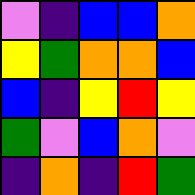[["violet", "indigo", "blue", "blue", "orange"], ["yellow", "green", "orange", "orange", "blue"], ["blue", "indigo", "yellow", "red", "yellow"], ["green", "violet", "blue", "orange", "violet"], ["indigo", "orange", "indigo", "red", "green"]]